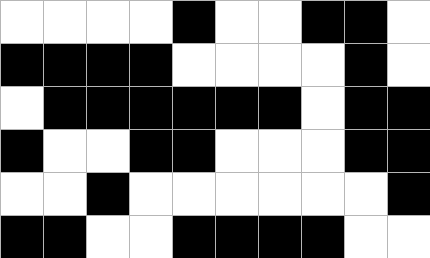[["white", "white", "white", "white", "black", "white", "white", "black", "black", "white"], ["black", "black", "black", "black", "white", "white", "white", "white", "black", "white"], ["white", "black", "black", "black", "black", "black", "black", "white", "black", "black"], ["black", "white", "white", "black", "black", "white", "white", "white", "black", "black"], ["white", "white", "black", "white", "white", "white", "white", "white", "white", "black"], ["black", "black", "white", "white", "black", "black", "black", "black", "white", "white"]]